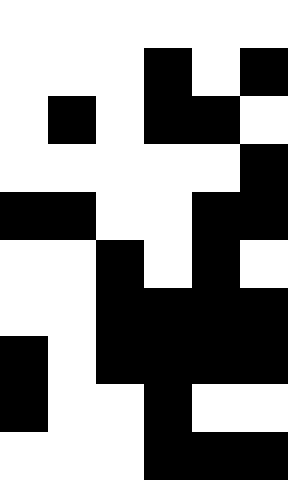[["white", "white", "white", "white", "white", "white"], ["white", "white", "white", "black", "white", "black"], ["white", "black", "white", "black", "black", "white"], ["white", "white", "white", "white", "white", "black"], ["black", "black", "white", "white", "black", "black"], ["white", "white", "black", "white", "black", "white"], ["white", "white", "black", "black", "black", "black"], ["black", "white", "black", "black", "black", "black"], ["black", "white", "white", "black", "white", "white"], ["white", "white", "white", "black", "black", "black"]]